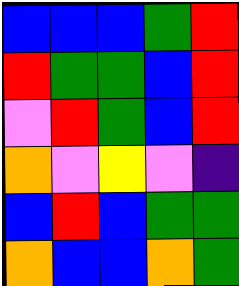[["blue", "blue", "blue", "green", "red"], ["red", "green", "green", "blue", "red"], ["violet", "red", "green", "blue", "red"], ["orange", "violet", "yellow", "violet", "indigo"], ["blue", "red", "blue", "green", "green"], ["orange", "blue", "blue", "orange", "green"]]